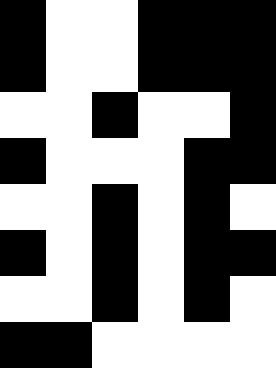[["black", "white", "white", "black", "black", "black"], ["black", "white", "white", "black", "black", "black"], ["white", "white", "black", "white", "white", "black"], ["black", "white", "white", "white", "black", "black"], ["white", "white", "black", "white", "black", "white"], ["black", "white", "black", "white", "black", "black"], ["white", "white", "black", "white", "black", "white"], ["black", "black", "white", "white", "white", "white"]]